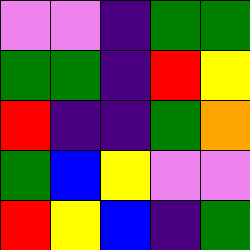[["violet", "violet", "indigo", "green", "green"], ["green", "green", "indigo", "red", "yellow"], ["red", "indigo", "indigo", "green", "orange"], ["green", "blue", "yellow", "violet", "violet"], ["red", "yellow", "blue", "indigo", "green"]]